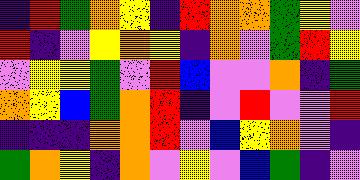[["indigo", "red", "green", "orange", "yellow", "indigo", "red", "orange", "orange", "green", "yellow", "violet"], ["red", "indigo", "violet", "yellow", "orange", "yellow", "indigo", "orange", "violet", "green", "red", "yellow"], ["violet", "yellow", "yellow", "green", "violet", "red", "blue", "violet", "violet", "orange", "indigo", "green"], ["orange", "yellow", "blue", "green", "orange", "red", "indigo", "violet", "red", "violet", "violet", "red"], ["indigo", "indigo", "indigo", "orange", "orange", "red", "violet", "blue", "yellow", "orange", "violet", "indigo"], ["green", "orange", "yellow", "indigo", "orange", "violet", "yellow", "violet", "blue", "green", "indigo", "violet"]]